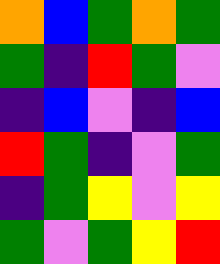[["orange", "blue", "green", "orange", "green"], ["green", "indigo", "red", "green", "violet"], ["indigo", "blue", "violet", "indigo", "blue"], ["red", "green", "indigo", "violet", "green"], ["indigo", "green", "yellow", "violet", "yellow"], ["green", "violet", "green", "yellow", "red"]]